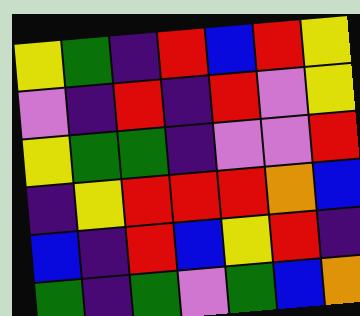[["yellow", "green", "indigo", "red", "blue", "red", "yellow"], ["violet", "indigo", "red", "indigo", "red", "violet", "yellow"], ["yellow", "green", "green", "indigo", "violet", "violet", "red"], ["indigo", "yellow", "red", "red", "red", "orange", "blue"], ["blue", "indigo", "red", "blue", "yellow", "red", "indigo"], ["green", "indigo", "green", "violet", "green", "blue", "orange"]]